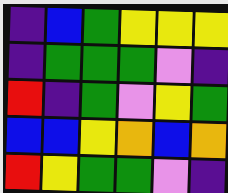[["indigo", "blue", "green", "yellow", "yellow", "yellow"], ["indigo", "green", "green", "green", "violet", "indigo"], ["red", "indigo", "green", "violet", "yellow", "green"], ["blue", "blue", "yellow", "orange", "blue", "orange"], ["red", "yellow", "green", "green", "violet", "indigo"]]